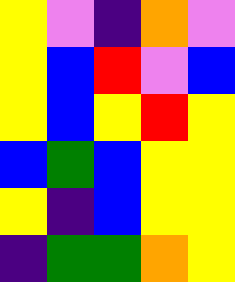[["yellow", "violet", "indigo", "orange", "violet"], ["yellow", "blue", "red", "violet", "blue"], ["yellow", "blue", "yellow", "red", "yellow"], ["blue", "green", "blue", "yellow", "yellow"], ["yellow", "indigo", "blue", "yellow", "yellow"], ["indigo", "green", "green", "orange", "yellow"]]